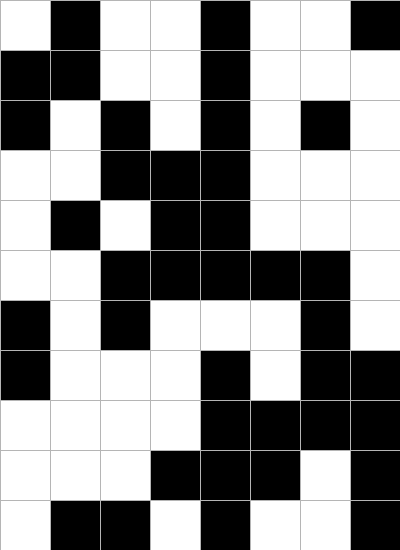[["white", "black", "white", "white", "black", "white", "white", "black"], ["black", "black", "white", "white", "black", "white", "white", "white"], ["black", "white", "black", "white", "black", "white", "black", "white"], ["white", "white", "black", "black", "black", "white", "white", "white"], ["white", "black", "white", "black", "black", "white", "white", "white"], ["white", "white", "black", "black", "black", "black", "black", "white"], ["black", "white", "black", "white", "white", "white", "black", "white"], ["black", "white", "white", "white", "black", "white", "black", "black"], ["white", "white", "white", "white", "black", "black", "black", "black"], ["white", "white", "white", "black", "black", "black", "white", "black"], ["white", "black", "black", "white", "black", "white", "white", "black"]]